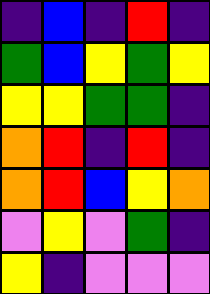[["indigo", "blue", "indigo", "red", "indigo"], ["green", "blue", "yellow", "green", "yellow"], ["yellow", "yellow", "green", "green", "indigo"], ["orange", "red", "indigo", "red", "indigo"], ["orange", "red", "blue", "yellow", "orange"], ["violet", "yellow", "violet", "green", "indigo"], ["yellow", "indigo", "violet", "violet", "violet"]]